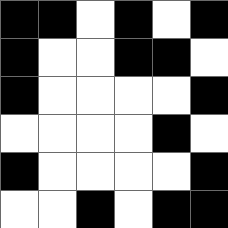[["black", "black", "white", "black", "white", "black"], ["black", "white", "white", "black", "black", "white"], ["black", "white", "white", "white", "white", "black"], ["white", "white", "white", "white", "black", "white"], ["black", "white", "white", "white", "white", "black"], ["white", "white", "black", "white", "black", "black"]]